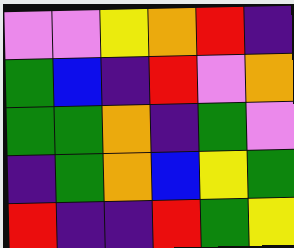[["violet", "violet", "yellow", "orange", "red", "indigo"], ["green", "blue", "indigo", "red", "violet", "orange"], ["green", "green", "orange", "indigo", "green", "violet"], ["indigo", "green", "orange", "blue", "yellow", "green"], ["red", "indigo", "indigo", "red", "green", "yellow"]]